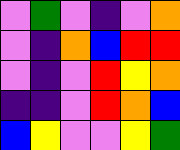[["violet", "green", "violet", "indigo", "violet", "orange"], ["violet", "indigo", "orange", "blue", "red", "red"], ["violet", "indigo", "violet", "red", "yellow", "orange"], ["indigo", "indigo", "violet", "red", "orange", "blue"], ["blue", "yellow", "violet", "violet", "yellow", "green"]]